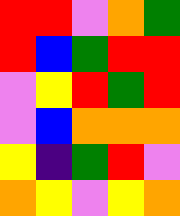[["red", "red", "violet", "orange", "green"], ["red", "blue", "green", "red", "red"], ["violet", "yellow", "red", "green", "red"], ["violet", "blue", "orange", "orange", "orange"], ["yellow", "indigo", "green", "red", "violet"], ["orange", "yellow", "violet", "yellow", "orange"]]